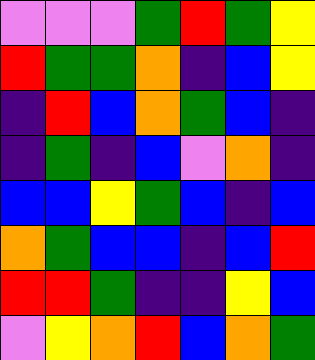[["violet", "violet", "violet", "green", "red", "green", "yellow"], ["red", "green", "green", "orange", "indigo", "blue", "yellow"], ["indigo", "red", "blue", "orange", "green", "blue", "indigo"], ["indigo", "green", "indigo", "blue", "violet", "orange", "indigo"], ["blue", "blue", "yellow", "green", "blue", "indigo", "blue"], ["orange", "green", "blue", "blue", "indigo", "blue", "red"], ["red", "red", "green", "indigo", "indigo", "yellow", "blue"], ["violet", "yellow", "orange", "red", "blue", "orange", "green"]]